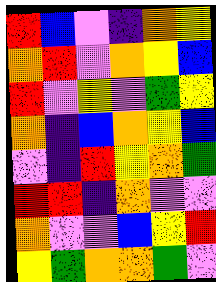[["red", "blue", "violet", "indigo", "orange", "yellow"], ["orange", "red", "violet", "orange", "yellow", "blue"], ["red", "violet", "yellow", "violet", "green", "yellow"], ["orange", "indigo", "blue", "orange", "yellow", "blue"], ["violet", "indigo", "red", "yellow", "orange", "green"], ["red", "red", "indigo", "orange", "violet", "violet"], ["orange", "violet", "violet", "blue", "yellow", "red"], ["yellow", "green", "orange", "orange", "green", "violet"]]